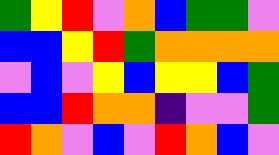[["green", "yellow", "red", "violet", "orange", "blue", "green", "green", "violet"], ["blue", "blue", "yellow", "red", "green", "orange", "orange", "orange", "orange"], ["violet", "blue", "violet", "yellow", "blue", "yellow", "yellow", "blue", "green"], ["blue", "blue", "red", "orange", "orange", "indigo", "violet", "violet", "green"], ["red", "orange", "violet", "blue", "violet", "red", "orange", "blue", "violet"]]